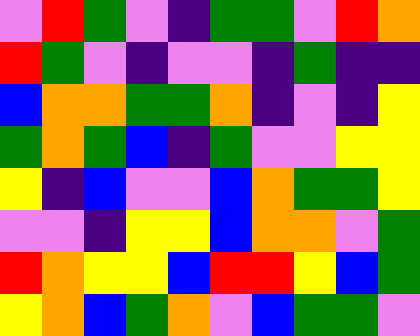[["violet", "red", "green", "violet", "indigo", "green", "green", "violet", "red", "orange"], ["red", "green", "violet", "indigo", "violet", "violet", "indigo", "green", "indigo", "indigo"], ["blue", "orange", "orange", "green", "green", "orange", "indigo", "violet", "indigo", "yellow"], ["green", "orange", "green", "blue", "indigo", "green", "violet", "violet", "yellow", "yellow"], ["yellow", "indigo", "blue", "violet", "violet", "blue", "orange", "green", "green", "yellow"], ["violet", "violet", "indigo", "yellow", "yellow", "blue", "orange", "orange", "violet", "green"], ["red", "orange", "yellow", "yellow", "blue", "red", "red", "yellow", "blue", "green"], ["yellow", "orange", "blue", "green", "orange", "violet", "blue", "green", "green", "violet"]]